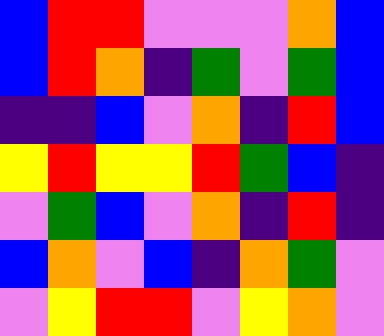[["blue", "red", "red", "violet", "violet", "violet", "orange", "blue"], ["blue", "red", "orange", "indigo", "green", "violet", "green", "blue"], ["indigo", "indigo", "blue", "violet", "orange", "indigo", "red", "blue"], ["yellow", "red", "yellow", "yellow", "red", "green", "blue", "indigo"], ["violet", "green", "blue", "violet", "orange", "indigo", "red", "indigo"], ["blue", "orange", "violet", "blue", "indigo", "orange", "green", "violet"], ["violet", "yellow", "red", "red", "violet", "yellow", "orange", "violet"]]